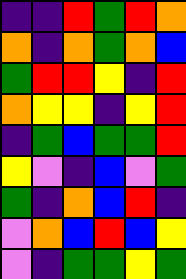[["indigo", "indigo", "red", "green", "red", "orange"], ["orange", "indigo", "orange", "green", "orange", "blue"], ["green", "red", "red", "yellow", "indigo", "red"], ["orange", "yellow", "yellow", "indigo", "yellow", "red"], ["indigo", "green", "blue", "green", "green", "red"], ["yellow", "violet", "indigo", "blue", "violet", "green"], ["green", "indigo", "orange", "blue", "red", "indigo"], ["violet", "orange", "blue", "red", "blue", "yellow"], ["violet", "indigo", "green", "green", "yellow", "green"]]